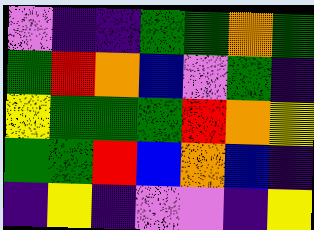[["violet", "indigo", "indigo", "green", "green", "orange", "green"], ["green", "red", "orange", "blue", "violet", "green", "indigo"], ["yellow", "green", "green", "green", "red", "orange", "yellow"], ["green", "green", "red", "blue", "orange", "blue", "indigo"], ["indigo", "yellow", "indigo", "violet", "violet", "indigo", "yellow"]]